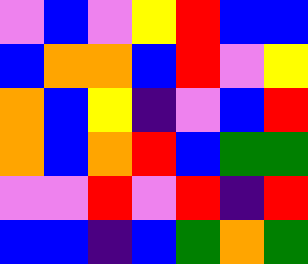[["violet", "blue", "violet", "yellow", "red", "blue", "blue"], ["blue", "orange", "orange", "blue", "red", "violet", "yellow"], ["orange", "blue", "yellow", "indigo", "violet", "blue", "red"], ["orange", "blue", "orange", "red", "blue", "green", "green"], ["violet", "violet", "red", "violet", "red", "indigo", "red"], ["blue", "blue", "indigo", "blue", "green", "orange", "green"]]